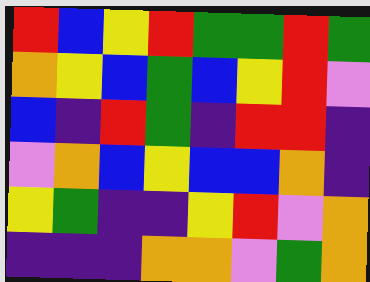[["red", "blue", "yellow", "red", "green", "green", "red", "green"], ["orange", "yellow", "blue", "green", "blue", "yellow", "red", "violet"], ["blue", "indigo", "red", "green", "indigo", "red", "red", "indigo"], ["violet", "orange", "blue", "yellow", "blue", "blue", "orange", "indigo"], ["yellow", "green", "indigo", "indigo", "yellow", "red", "violet", "orange"], ["indigo", "indigo", "indigo", "orange", "orange", "violet", "green", "orange"]]